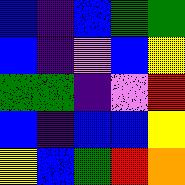[["blue", "indigo", "blue", "green", "green"], ["blue", "indigo", "violet", "blue", "yellow"], ["green", "green", "indigo", "violet", "red"], ["blue", "indigo", "blue", "blue", "yellow"], ["yellow", "blue", "green", "red", "orange"]]